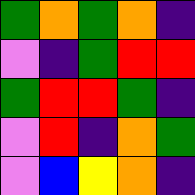[["green", "orange", "green", "orange", "indigo"], ["violet", "indigo", "green", "red", "red"], ["green", "red", "red", "green", "indigo"], ["violet", "red", "indigo", "orange", "green"], ["violet", "blue", "yellow", "orange", "indigo"]]